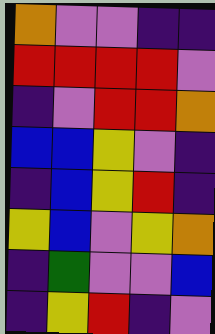[["orange", "violet", "violet", "indigo", "indigo"], ["red", "red", "red", "red", "violet"], ["indigo", "violet", "red", "red", "orange"], ["blue", "blue", "yellow", "violet", "indigo"], ["indigo", "blue", "yellow", "red", "indigo"], ["yellow", "blue", "violet", "yellow", "orange"], ["indigo", "green", "violet", "violet", "blue"], ["indigo", "yellow", "red", "indigo", "violet"]]